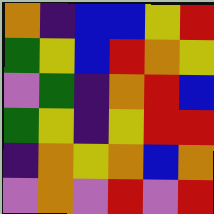[["orange", "indigo", "blue", "blue", "yellow", "red"], ["green", "yellow", "blue", "red", "orange", "yellow"], ["violet", "green", "indigo", "orange", "red", "blue"], ["green", "yellow", "indigo", "yellow", "red", "red"], ["indigo", "orange", "yellow", "orange", "blue", "orange"], ["violet", "orange", "violet", "red", "violet", "red"]]